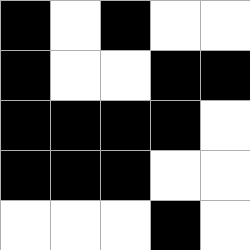[["black", "white", "black", "white", "white"], ["black", "white", "white", "black", "black"], ["black", "black", "black", "black", "white"], ["black", "black", "black", "white", "white"], ["white", "white", "white", "black", "white"]]